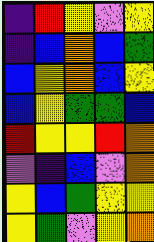[["indigo", "red", "yellow", "violet", "yellow"], ["indigo", "blue", "orange", "blue", "green"], ["blue", "yellow", "orange", "blue", "yellow"], ["blue", "yellow", "green", "green", "blue"], ["red", "yellow", "yellow", "red", "orange"], ["violet", "indigo", "blue", "violet", "orange"], ["yellow", "blue", "green", "yellow", "yellow"], ["yellow", "green", "violet", "yellow", "orange"]]